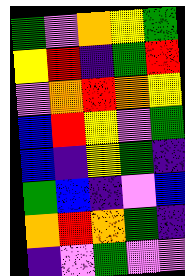[["green", "violet", "orange", "yellow", "green"], ["yellow", "red", "indigo", "green", "red"], ["violet", "orange", "red", "orange", "yellow"], ["blue", "red", "yellow", "violet", "green"], ["blue", "indigo", "yellow", "green", "indigo"], ["green", "blue", "indigo", "violet", "blue"], ["orange", "red", "orange", "green", "indigo"], ["indigo", "violet", "green", "violet", "violet"]]